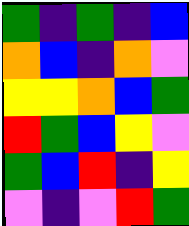[["green", "indigo", "green", "indigo", "blue"], ["orange", "blue", "indigo", "orange", "violet"], ["yellow", "yellow", "orange", "blue", "green"], ["red", "green", "blue", "yellow", "violet"], ["green", "blue", "red", "indigo", "yellow"], ["violet", "indigo", "violet", "red", "green"]]